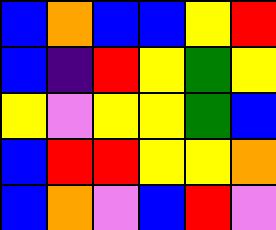[["blue", "orange", "blue", "blue", "yellow", "red"], ["blue", "indigo", "red", "yellow", "green", "yellow"], ["yellow", "violet", "yellow", "yellow", "green", "blue"], ["blue", "red", "red", "yellow", "yellow", "orange"], ["blue", "orange", "violet", "blue", "red", "violet"]]